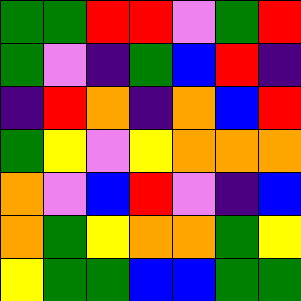[["green", "green", "red", "red", "violet", "green", "red"], ["green", "violet", "indigo", "green", "blue", "red", "indigo"], ["indigo", "red", "orange", "indigo", "orange", "blue", "red"], ["green", "yellow", "violet", "yellow", "orange", "orange", "orange"], ["orange", "violet", "blue", "red", "violet", "indigo", "blue"], ["orange", "green", "yellow", "orange", "orange", "green", "yellow"], ["yellow", "green", "green", "blue", "blue", "green", "green"]]